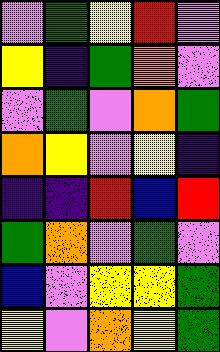[["violet", "green", "yellow", "red", "violet"], ["yellow", "indigo", "green", "orange", "violet"], ["violet", "green", "violet", "orange", "green"], ["orange", "yellow", "violet", "yellow", "indigo"], ["indigo", "indigo", "red", "blue", "red"], ["green", "orange", "violet", "green", "violet"], ["blue", "violet", "yellow", "yellow", "green"], ["yellow", "violet", "orange", "yellow", "green"]]